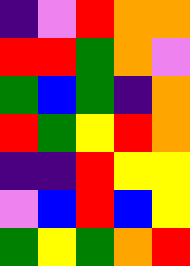[["indigo", "violet", "red", "orange", "orange"], ["red", "red", "green", "orange", "violet"], ["green", "blue", "green", "indigo", "orange"], ["red", "green", "yellow", "red", "orange"], ["indigo", "indigo", "red", "yellow", "yellow"], ["violet", "blue", "red", "blue", "yellow"], ["green", "yellow", "green", "orange", "red"]]